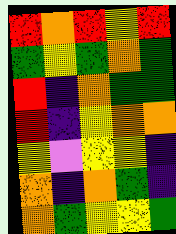[["red", "orange", "red", "yellow", "red"], ["green", "yellow", "green", "orange", "green"], ["red", "indigo", "orange", "green", "green"], ["red", "indigo", "yellow", "orange", "orange"], ["yellow", "violet", "yellow", "yellow", "indigo"], ["orange", "indigo", "orange", "green", "indigo"], ["orange", "green", "yellow", "yellow", "green"]]